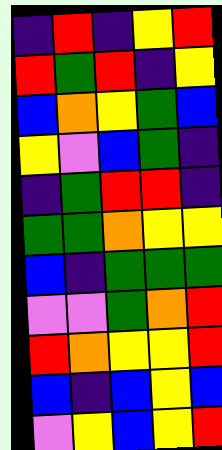[["indigo", "red", "indigo", "yellow", "red"], ["red", "green", "red", "indigo", "yellow"], ["blue", "orange", "yellow", "green", "blue"], ["yellow", "violet", "blue", "green", "indigo"], ["indigo", "green", "red", "red", "indigo"], ["green", "green", "orange", "yellow", "yellow"], ["blue", "indigo", "green", "green", "green"], ["violet", "violet", "green", "orange", "red"], ["red", "orange", "yellow", "yellow", "red"], ["blue", "indigo", "blue", "yellow", "blue"], ["violet", "yellow", "blue", "yellow", "red"]]